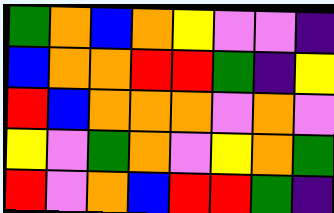[["green", "orange", "blue", "orange", "yellow", "violet", "violet", "indigo"], ["blue", "orange", "orange", "red", "red", "green", "indigo", "yellow"], ["red", "blue", "orange", "orange", "orange", "violet", "orange", "violet"], ["yellow", "violet", "green", "orange", "violet", "yellow", "orange", "green"], ["red", "violet", "orange", "blue", "red", "red", "green", "indigo"]]